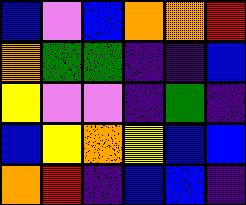[["blue", "violet", "blue", "orange", "orange", "red"], ["orange", "green", "green", "indigo", "indigo", "blue"], ["yellow", "violet", "violet", "indigo", "green", "indigo"], ["blue", "yellow", "orange", "yellow", "blue", "blue"], ["orange", "red", "indigo", "blue", "blue", "indigo"]]